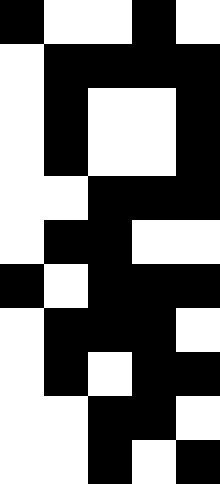[["black", "white", "white", "black", "white"], ["white", "black", "black", "black", "black"], ["white", "black", "white", "white", "black"], ["white", "black", "white", "white", "black"], ["white", "white", "black", "black", "black"], ["white", "black", "black", "white", "white"], ["black", "white", "black", "black", "black"], ["white", "black", "black", "black", "white"], ["white", "black", "white", "black", "black"], ["white", "white", "black", "black", "white"], ["white", "white", "black", "white", "black"]]